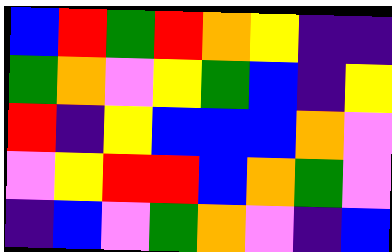[["blue", "red", "green", "red", "orange", "yellow", "indigo", "indigo"], ["green", "orange", "violet", "yellow", "green", "blue", "indigo", "yellow"], ["red", "indigo", "yellow", "blue", "blue", "blue", "orange", "violet"], ["violet", "yellow", "red", "red", "blue", "orange", "green", "violet"], ["indigo", "blue", "violet", "green", "orange", "violet", "indigo", "blue"]]